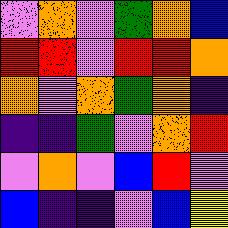[["violet", "orange", "violet", "green", "orange", "blue"], ["red", "red", "violet", "red", "red", "orange"], ["orange", "violet", "orange", "green", "orange", "indigo"], ["indigo", "indigo", "green", "violet", "orange", "red"], ["violet", "orange", "violet", "blue", "red", "violet"], ["blue", "indigo", "indigo", "violet", "blue", "yellow"]]